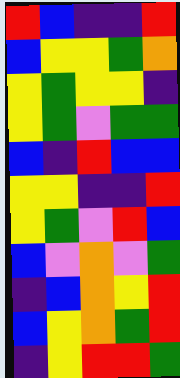[["red", "blue", "indigo", "indigo", "red"], ["blue", "yellow", "yellow", "green", "orange"], ["yellow", "green", "yellow", "yellow", "indigo"], ["yellow", "green", "violet", "green", "green"], ["blue", "indigo", "red", "blue", "blue"], ["yellow", "yellow", "indigo", "indigo", "red"], ["yellow", "green", "violet", "red", "blue"], ["blue", "violet", "orange", "violet", "green"], ["indigo", "blue", "orange", "yellow", "red"], ["blue", "yellow", "orange", "green", "red"], ["indigo", "yellow", "red", "red", "green"]]